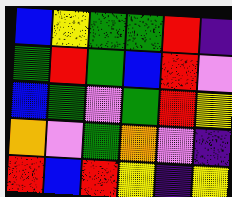[["blue", "yellow", "green", "green", "red", "indigo"], ["green", "red", "green", "blue", "red", "violet"], ["blue", "green", "violet", "green", "red", "yellow"], ["orange", "violet", "green", "orange", "violet", "indigo"], ["red", "blue", "red", "yellow", "indigo", "yellow"]]